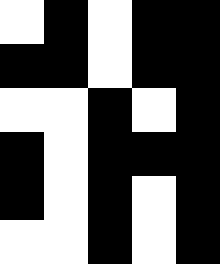[["white", "black", "white", "black", "black"], ["black", "black", "white", "black", "black"], ["white", "white", "black", "white", "black"], ["black", "white", "black", "black", "black"], ["black", "white", "black", "white", "black"], ["white", "white", "black", "white", "black"]]